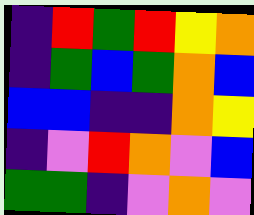[["indigo", "red", "green", "red", "yellow", "orange"], ["indigo", "green", "blue", "green", "orange", "blue"], ["blue", "blue", "indigo", "indigo", "orange", "yellow"], ["indigo", "violet", "red", "orange", "violet", "blue"], ["green", "green", "indigo", "violet", "orange", "violet"]]